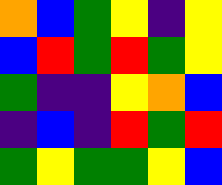[["orange", "blue", "green", "yellow", "indigo", "yellow"], ["blue", "red", "green", "red", "green", "yellow"], ["green", "indigo", "indigo", "yellow", "orange", "blue"], ["indigo", "blue", "indigo", "red", "green", "red"], ["green", "yellow", "green", "green", "yellow", "blue"]]